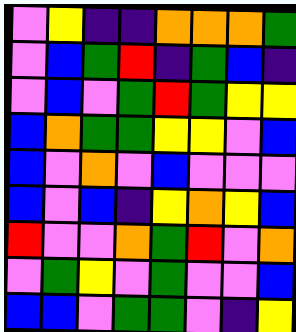[["violet", "yellow", "indigo", "indigo", "orange", "orange", "orange", "green"], ["violet", "blue", "green", "red", "indigo", "green", "blue", "indigo"], ["violet", "blue", "violet", "green", "red", "green", "yellow", "yellow"], ["blue", "orange", "green", "green", "yellow", "yellow", "violet", "blue"], ["blue", "violet", "orange", "violet", "blue", "violet", "violet", "violet"], ["blue", "violet", "blue", "indigo", "yellow", "orange", "yellow", "blue"], ["red", "violet", "violet", "orange", "green", "red", "violet", "orange"], ["violet", "green", "yellow", "violet", "green", "violet", "violet", "blue"], ["blue", "blue", "violet", "green", "green", "violet", "indigo", "yellow"]]